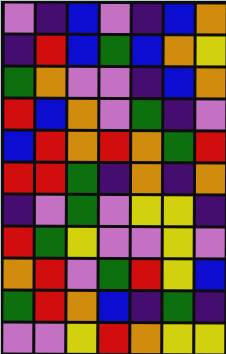[["violet", "indigo", "blue", "violet", "indigo", "blue", "orange"], ["indigo", "red", "blue", "green", "blue", "orange", "yellow"], ["green", "orange", "violet", "violet", "indigo", "blue", "orange"], ["red", "blue", "orange", "violet", "green", "indigo", "violet"], ["blue", "red", "orange", "red", "orange", "green", "red"], ["red", "red", "green", "indigo", "orange", "indigo", "orange"], ["indigo", "violet", "green", "violet", "yellow", "yellow", "indigo"], ["red", "green", "yellow", "violet", "violet", "yellow", "violet"], ["orange", "red", "violet", "green", "red", "yellow", "blue"], ["green", "red", "orange", "blue", "indigo", "green", "indigo"], ["violet", "violet", "yellow", "red", "orange", "yellow", "yellow"]]